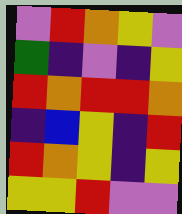[["violet", "red", "orange", "yellow", "violet"], ["green", "indigo", "violet", "indigo", "yellow"], ["red", "orange", "red", "red", "orange"], ["indigo", "blue", "yellow", "indigo", "red"], ["red", "orange", "yellow", "indigo", "yellow"], ["yellow", "yellow", "red", "violet", "violet"]]